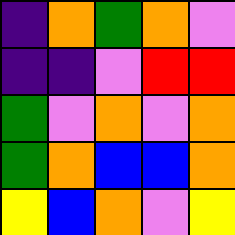[["indigo", "orange", "green", "orange", "violet"], ["indigo", "indigo", "violet", "red", "red"], ["green", "violet", "orange", "violet", "orange"], ["green", "orange", "blue", "blue", "orange"], ["yellow", "blue", "orange", "violet", "yellow"]]